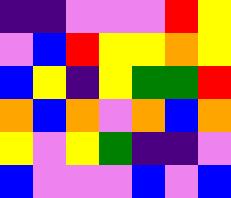[["indigo", "indigo", "violet", "violet", "violet", "red", "yellow"], ["violet", "blue", "red", "yellow", "yellow", "orange", "yellow"], ["blue", "yellow", "indigo", "yellow", "green", "green", "red"], ["orange", "blue", "orange", "violet", "orange", "blue", "orange"], ["yellow", "violet", "yellow", "green", "indigo", "indigo", "violet"], ["blue", "violet", "violet", "violet", "blue", "violet", "blue"]]